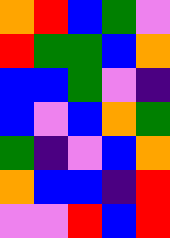[["orange", "red", "blue", "green", "violet"], ["red", "green", "green", "blue", "orange"], ["blue", "blue", "green", "violet", "indigo"], ["blue", "violet", "blue", "orange", "green"], ["green", "indigo", "violet", "blue", "orange"], ["orange", "blue", "blue", "indigo", "red"], ["violet", "violet", "red", "blue", "red"]]